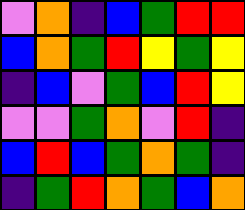[["violet", "orange", "indigo", "blue", "green", "red", "red"], ["blue", "orange", "green", "red", "yellow", "green", "yellow"], ["indigo", "blue", "violet", "green", "blue", "red", "yellow"], ["violet", "violet", "green", "orange", "violet", "red", "indigo"], ["blue", "red", "blue", "green", "orange", "green", "indigo"], ["indigo", "green", "red", "orange", "green", "blue", "orange"]]